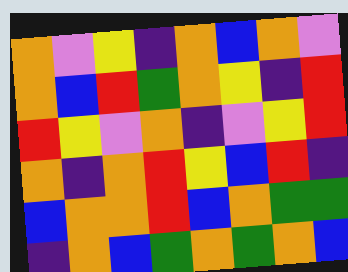[["orange", "violet", "yellow", "indigo", "orange", "blue", "orange", "violet"], ["orange", "blue", "red", "green", "orange", "yellow", "indigo", "red"], ["red", "yellow", "violet", "orange", "indigo", "violet", "yellow", "red"], ["orange", "indigo", "orange", "red", "yellow", "blue", "red", "indigo"], ["blue", "orange", "orange", "red", "blue", "orange", "green", "green"], ["indigo", "orange", "blue", "green", "orange", "green", "orange", "blue"]]